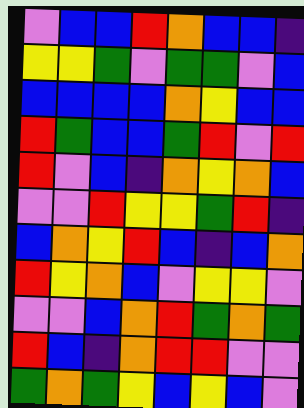[["violet", "blue", "blue", "red", "orange", "blue", "blue", "indigo"], ["yellow", "yellow", "green", "violet", "green", "green", "violet", "blue"], ["blue", "blue", "blue", "blue", "orange", "yellow", "blue", "blue"], ["red", "green", "blue", "blue", "green", "red", "violet", "red"], ["red", "violet", "blue", "indigo", "orange", "yellow", "orange", "blue"], ["violet", "violet", "red", "yellow", "yellow", "green", "red", "indigo"], ["blue", "orange", "yellow", "red", "blue", "indigo", "blue", "orange"], ["red", "yellow", "orange", "blue", "violet", "yellow", "yellow", "violet"], ["violet", "violet", "blue", "orange", "red", "green", "orange", "green"], ["red", "blue", "indigo", "orange", "red", "red", "violet", "violet"], ["green", "orange", "green", "yellow", "blue", "yellow", "blue", "violet"]]